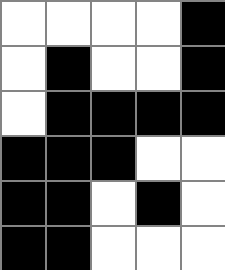[["white", "white", "white", "white", "black"], ["white", "black", "white", "white", "black"], ["white", "black", "black", "black", "black"], ["black", "black", "black", "white", "white"], ["black", "black", "white", "black", "white"], ["black", "black", "white", "white", "white"]]